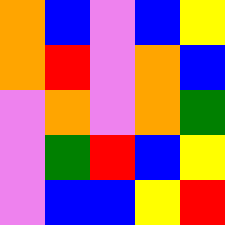[["orange", "blue", "violet", "blue", "yellow"], ["orange", "red", "violet", "orange", "blue"], ["violet", "orange", "violet", "orange", "green"], ["violet", "green", "red", "blue", "yellow"], ["violet", "blue", "blue", "yellow", "red"]]